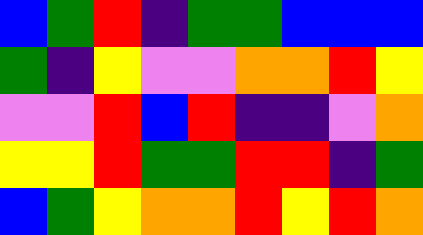[["blue", "green", "red", "indigo", "green", "green", "blue", "blue", "blue"], ["green", "indigo", "yellow", "violet", "violet", "orange", "orange", "red", "yellow"], ["violet", "violet", "red", "blue", "red", "indigo", "indigo", "violet", "orange"], ["yellow", "yellow", "red", "green", "green", "red", "red", "indigo", "green"], ["blue", "green", "yellow", "orange", "orange", "red", "yellow", "red", "orange"]]